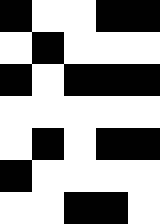[["black", "white", "white", "black", "black"], ["white", "black", "white", "white", "white"], ["black", "white", "black", "black", "black"], ["white", "white", "white", "white", "white"], ["white", "black", "white", "black", "black"], ["black", "white", "white", "white", "white"], ["white", "white", "black", "black", "white"]]